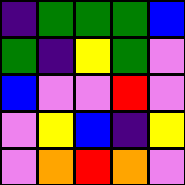[["indigo", "green", "green", "green", "blue"], ["green", "indigo", "yellow", "green", "violet"], ["blue", "violet", "violet", "red", "violet"], ["violet", "yellow", "blue", "indigo", "yellow"], ["violet", "orange", "red", "orange", "violet"]]